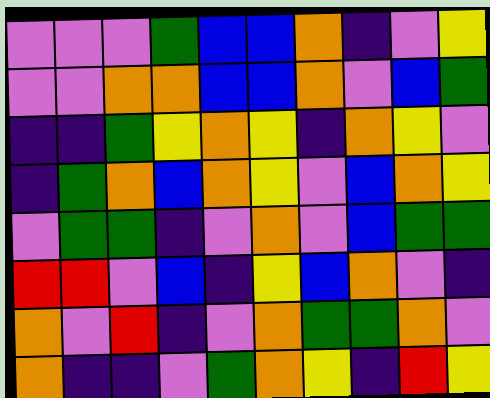[["violet", "violet", "violet", "green", "blue", "blue", "orange", "indigo", "violet", "yellow"], ["violet", "violet", "orange", "orange", "blue", "blue", "orange", "violet", "blue", "green"], ["indigo", "indigo", "green", "yellow", "orange", "yellow", "indigo", "orange", "yellow", "violet"], ["indigo", "green", "orange", "blue", "orange", "yellow", "violet", "blue", "orange", "yellow"], ["violet", "green", "green", "indigo", "violet", "orange", "violet", "blue", "green", "green"], ["red", "red", "violet", "blue", "indigo", "yellow", "blue", "orange", "violet", "indigo"], ["orange", "violet", "red", "indigo", "violet", "orange", "green", "green", "orange", "violet"], ["orange", "indigo", "indigo", "violet", "green", "orange", "yellow", "indigo", "red", "yellow"]]